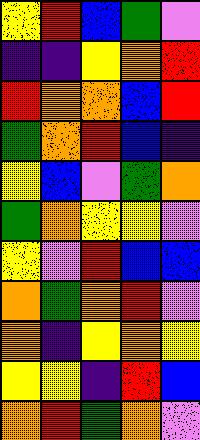[["yellow", "red", "blue", "green", "violet"], ["indigo", "indigo", "yellow", "orange", "red"], ["red", "orange", "orange", "blue", "red"], ["green", "orange", "red", "blue", "indigo"], ["yellow", "blue", "violet", "green", "orange"], ["green", "orange", "yellow", "yellow", "violet"], ["yellow", "violet", "red", "blue", "blue"], ["orange", "green", "orange", "red", "violet"], ["orange", "indigo", "yellow", "orange", "yellow"], ["yellow", "yellow", "indigo", "red", "blue"], ["orange", "red", "green", "orange", "violet"]]